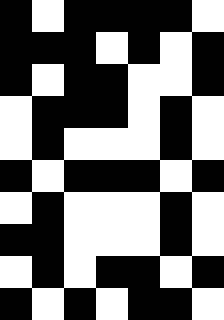[["black", "white", "black", "black", "black", "black", "white"], ["black", "black", "black", "white", "black", "white", "black"], ["black", "white", "black", "black", "white", "white", "black"], ["white", "black", "black", "black", "white", "black", "white"], ["white", "black", "white", "white", "white", "black", "white"], ["black", "white", "black", "black", "black", "white", "black"], ["white", "black", "white", "white", "white", "black", "white"], ["black", "black", "white", "white", "white", "black", "white"], ["white", "black", "white", "black", "black", "white", "black"], ["black", "white", "black", "white", "black", "black", "white"]]